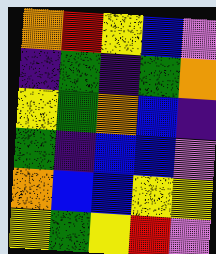[["orange", "red", "yellow", "blue", "violet"], ["indigo", "green", "indigo", "green", "orange"], ["yellow", "green", "orange", "blue", "indigo"], ["green", "indigo", "blue", "blue", "violet"], ["orange", "blue", "blue", "yellow", "yellow"], ["yellow", "green", "yellow", "red", "violet"]]